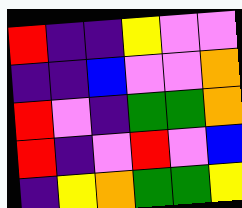[["red", "indigo", "indigo", "yellow", "violet", "violet"], ["indigo", "indigo", "blue", "violet", "violet", "orange"], ["red", "violet", "indigo", "green", "green", "orange"], ["red", "indigo", "violet", "red", "violet", "blue"], ["indigo", "yellow", "orange", "green", "green", "yellow"]]